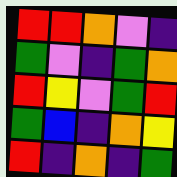[["red", "red", "orange", "violet", "indigo"], ["green", "violet", "indigo", "green", "orange"], ["red", "yellow", "violet", "green", "red"], ["green", "blue", "indigo", "orange", "yellow"], ["red", "indigo", "orange", "indigo", "green"]]